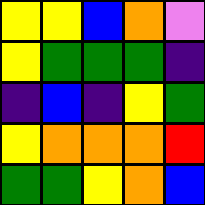[["yellow", "yellow", "blue", "orange", "violet"], ["yellow", "green", "green", "green", "indigo"], ["indigo", "blue", "indigo", "yellow", "green"], ["yellow", "orange", "orange", "orange", "red"], ["green", "green", "yellow", "orange", "blue"]]